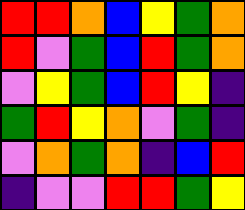[["red", "red", "orange", "blue", "yellow", "green", "orange"], ["red", "violet", "green", "blue", "red", "green", "orange"], ["violet", "yellow", "green", "blue", "red", "yellow", "indigo"], ["green", "red", "yellow", "orange", "violet", "green", "indigo"], ["violet", "orange", "green", "orange", "indigo", "blue", "red"], ["indigo", "violet", "violet", "red", "red", "green", "yellow"]]